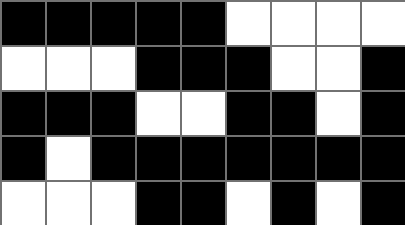[["black", "black", "black", "black", "black", "white", "white", "white", "white"], ["white", "white", "white", "black", "black", "black", "white", "white", "black"], ["black", "black", "black", "white", "white", "black", "black", "white", "black"], ["black", "white", "black", "black", "black", "black", "black", "black", "black"], ["white", "white", "white", "black", "black", "white", "black", "white", "black"]]